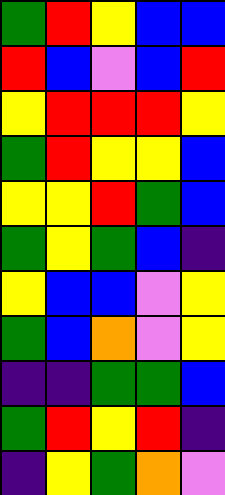[["green", "red", "yellow", "blue", "blue"], ["red", "blue", "violet", "blue", "red"], ["yellow", "red", "red", "red", "yellow"], ["green", "red", "yellow", "yellow", "blue"], ["yellow", "yellow", "red", "green", "blue"], ["green", "yellow", "green", "blue", "indigo"], ["yellow", "blue", "blue", "violet", "yellow"], ["green", "blue", "orange", "violet", "yellow"], ["indigo", "indigo", "green", "green", "blue"], ["green", "red", "yellow", "red", "indigo"], ["indigo", "yellow", "green", "orange", "violet"]]